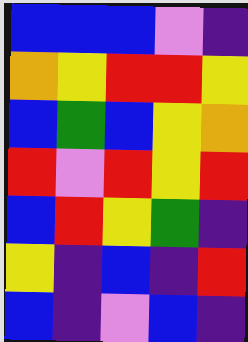[["blue", "blue", "blue", "violet", "indigo"], ["orange", "yellow", "red", "red", "yellow"], ["blue", "green", "blue", "yellow", "orange"], ["red", "violet", "red", "yellow", "red"], ["blue", "red", "yellow", "green", "indigo"], ["yellow", "indigo", "blue", "indigo", "red"], ["blue", "indigo", "violet", "blue", "indigo"]]